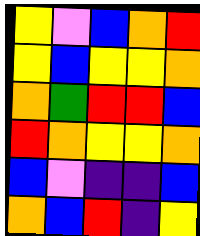[["yellow", "violet", "blue", "orange", "red"], ["yellow", "blue", "yellow", "yellow", "orange"], ["orange", "green", "red", "red", "blue"], ["red", "orange", "yellow", "yellow", "orange"], ["blue", "violet", "indigo", "indigo", "blue"], ["orange", "blue", "red", "indigo", "yellow"]]